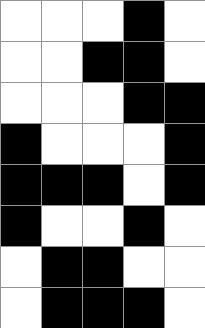[["white", "white", "white", "black", "white"], ["white", "white", "black", "black", "white"], ["white", "white", "white", "black", "black"], ["black", "white", "white", "white", "black"], ["black", "black", "black", "white", "black"], ["black", "white", "white", "black", "white"], ["white", "black", "black", "white", "white"], ["white", "black", "black", "black", "white"]]